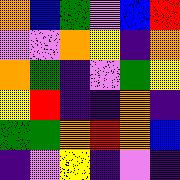[["orange", "blue", "green", "violet", "blue", "red"], ["violet", "violet", "orange", "yellow", "indigo", "orange"], ["orange", "green", "indigo", "violet", "green", "yellow"], ["yellow", "red", "indigo", "indigo", "orange", "indigo"], ["green", "green", "orange", "red", "orange", "blue"], ["indigo", "violet", "yellow", "indigo", "violet", "indigo"]]